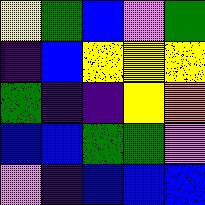[["yellow", "green", "blue", "violet", "green"], ["indigo", "blue", "yellow", "yellow", "yellow"], ["green", "indigo", "indigo", "yellow", "orange"], ["blue", "blue", "green", "green", "violet"], ["violet", "indigo", "blue", "blue", "blue"]]